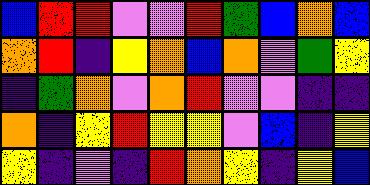[["blue", "red", "red", "violet", "violet", "red", "green", "blue", "orange", "blue"], ["orange", "red", "indigo", "yellow", "orange", "blue", "orange", "violet", "green", "yellow"], ["indigo", "green", "orange", "violet", "orange", "red", "violet", "violet", "indigo", "indigo"], ["orange", "indigo", "yellow", "red", "yellow", "yellow", "violet", "blue", "indigo", "yellow"], ["yellow", "indigo", "violet", "indigo", "red", "orange", "yellow", "indigo", "yellow", "blue"]]